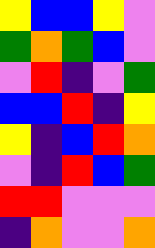[["yellow", "blue", "blue", "yellow", "violet"], ["green", "orange", "green", "blue", "violet"], ["violet", "red", "indigo", "violet", "green"], ["blue", "blue", "red", "indigo", "yellow"], ["yellow", "indigo", "blue", "red", "orange"], ["violet", "indigo", "red", "blue", "green"], ["red", "red", "violet", "violet", "violet"], ["indigo", "orange", "violet", "violet", "orange"]]